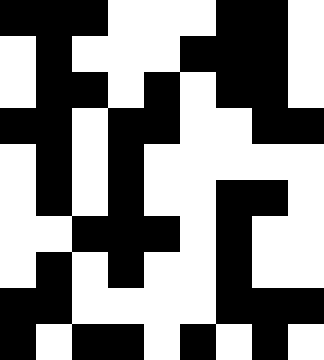[["black", "black", "black", "white", "white", "white", "black", "black", "white"], ["white", "black", "white", "white", "white", "black", "black", "black", "white"], ["white", "black", "black", "white", "black", "white", "black", "black", "white"], ["black", "black", "white", "black", "black", "white", "white", "black", "black"], ["white", "black", "white", "black", "white", "white", "white", "white", "white"], ["white", "black", "white", "black", "white", "white", "black", "black", "white"], ["white", "white", "black", "black", "black", "white", "black", "white", "white"], ["white", "black", "white", "black", "white", "white", "black", "white", "white"], ["black", "black", "white", "white", "white", "white", "black", "black", "black"], ["black", "white", "black", "black", "white", "black", "white", "black", "white"]]